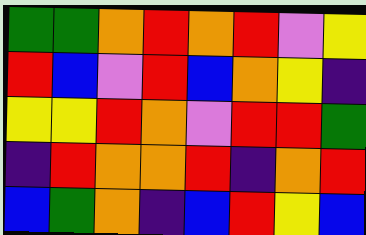[["green", "green", "orange", "red", "orange", "red", "violet", "yellow"], ["red", "blue", "violet", "red", "blue", "orange", "yellow", "indigo"], ["yellow", "yellow", "red", "orange", "violet", "red", "red", "green"], ["indigo", "red", "orange", "orange", "red", "indigo", "orange", "red"], ["blue", "green", "orange", "indigo", "blue", "red", "yellow", "blue"]]